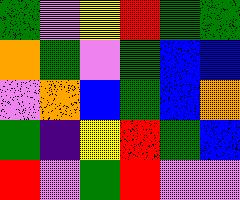[["green", "violet", "yellow", "red", "green", "green"], ["orange", "green", "violet", "green", "blue", "blue"], ["violet", "orange", "blue", "green", "blue", "orange"], ["green", "indigo", "yellow", "red", "green", "blue"], ["red", "violet", "green", "red", "violet", "violet"]]